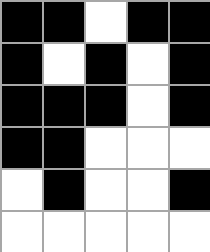[["black", "black", "white", "black", "black"], ["black", "white", "black", "white", "black"], ["black", "black", "black", "white", "black"], ["black", "black", "white", "white", "white"], ["white", "black", "white", "white", "black"], ["white", "white", "white", "white", "white"]]